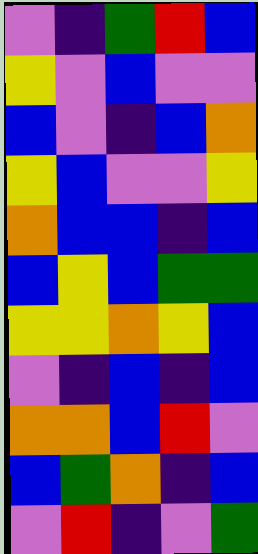[["violet", "indigo", "green", "red", "blue"], ["yellow", "violet", "blue", "violet", "violet"], ["blue", "violet", "indigo", "blue", "orange"], ["yellow", "blue", "violet", "violet", "yellow"], ["orange", "blue", "blue", "indigo", "blue"], ["blue", "yellow", "blue", "green", "green"], ["yellow", "yellow", "orange", "yellow", "blue"], ["violet", "indigo", "blue", "indigo", "blue"], ["orange", "orange", "blue", "red", "violet"], ["blue", "green", "orange", "indigo", "blue"], ["violet", "red", "indigo", "violet", "green"]]